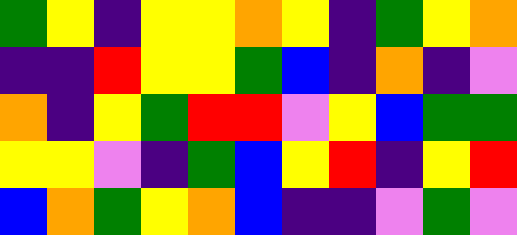[["green", "yellow", "indigo", "yellow", "yellow", "orange", "yellow", "indigo", "green", "yellow", "orange"], ["indigo", "indigo", "red", "yellow", "yellow", "green", "blue", "indigo", "orange", "indigo", "violet"], ["orange", "indigo", "yellow", "green", "red", "red", "violet", "yellow", "blue", "green", "green"], ["yellow", "yellow", "violet", "indigo", "green", "blue", "yellow", "red", "indigo", "yellow", "red"], ["blue", "orange", "green", "yellow", "orange", "blue", "indigo", "indigo", "violet", "green", "violet"]]